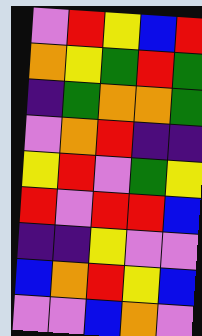[["violet", "red", "yellow", "blue", "red"], ["orange", "yellow", "green", "red", "green"], ["indigo", "green", "orange", "orange", "green"], ["violet", "orange", "red", "indigo", "indigo"], ["yellow", "red", "violet", "green", "yellow"], ["red", "violet", "red", "red", "blue"], ["indigo", "indigo", "yellow", "violet", "violet"], ["blue", "orange", "red", "yellow", "blue"], ["violet", "violet", "blue", "orange", "violet"]]